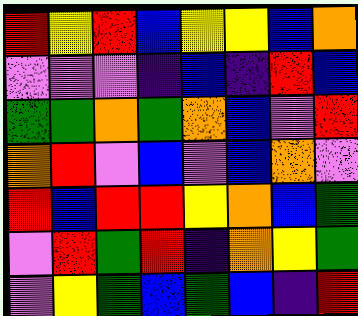[["red", "yellow", "red", "blue", "yellow", "yellow", "blue", "orange"], ["violet", "violet", "violet", "indigo", "blue", "indigo", "red", "blue"], ["green", "green", "orange", "green", "orange", "blue", "violet", "red"], ["orange", "red", "violet", "blue", "violet", "blue", "orange", "violet"], ["red", "blue", "red", "red", "yellow", "orange", "blue", "green"], ["violet", "red", "green", "red", "indigo", "orange", "yellow", "green"], ["violet", "yellow", "green", "blue", "green", "blue", "indigo", "red"]]